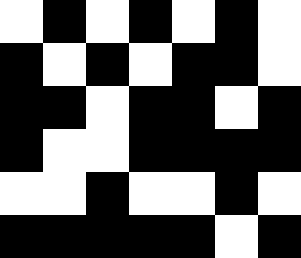[["white", "black", "white", "black", "white", "black", "white"], ["black", "white", "black", "white", "black", "black", "white"], ["black", "black", "white", "black", "black", "white", "black"], ["black", "white", "white", "black", "black", "black", "black"], ["white", "white", "black", "white", "white", "black", "white"], ["black", "black", "black", "black", "black", "white", "black"]]